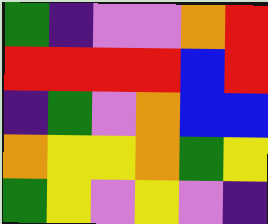[["green", "indigo", "violet", "violet", "orange", "red"], ["red", "red", "red", "red", "blue", "red"], ["indigo", "green", "violet", "orange", "blue", "blue"], ["orange", "yellow", "yellow", "orange", "green", "yellow"], ["green", "yellow", "violet", "yellow", "violet", "indigo"]]